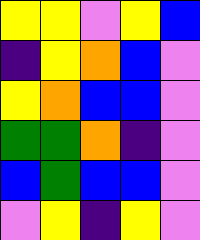[["yellow", "yellow", "violet", "yellow", "blue"], ["indigo", "yellow", "orange", "blue", "violet"], ["yellow", "orange", "blue", "blue", "violet"], ["green", "green", "orange", "indigo", "violet"], ["blue", "green", "blue", "blue", "violet"], ["violet", "yellow", "indigo", "yellow", "violet"]]